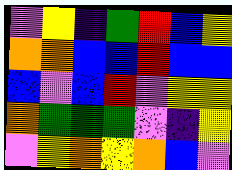[["violet", "yellow", "indigo", "green", "red", "blue", "yellow"], ["orange", "orange", "blue", "blue", "red", "blue", "blue"], ["blue", "violet", "blue", "red", "violet", "yellow", "yellow"], ["orange", "green", "green", "green", "violet", "indigo", "yellow"], ["violet", "yellow", "orange", "yellow", "orange", "blue", "violet"]]